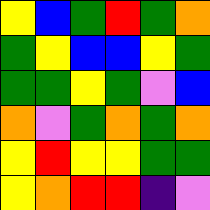[["yellow", "blue", "green", "red", "green", "orange"], ["green", "yellow", "blue", "blue", "yellow", "green"], ["green", "green", "yellow", "green", "violet", "blue"], ["orange", "violet", "green", "orange", "green", "orange"], ["yellow", "red", "yellow", "yellow", "green", "green"], ["yellow", "orange", "red", "red", "indigo", "violet"]]